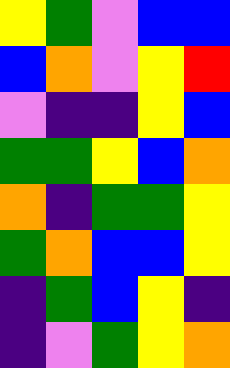[["yellow", "green", "violet", "blue", "blue"], ["blue", "orange", "violet", "yellow", "red"], ["violet", "indigo", "indigo", "yellow", "blue"], ["green", "green", "yellow", "blue", "orange"], ["orange", "indigo", "green", "green", "yellow"], ["green", "orange", "blue", "blue", "yellow"], ["indigo", "green", "blue", "yellow", "indigo"], ["indigo", "violet", "green", "yellow", "orange"]]